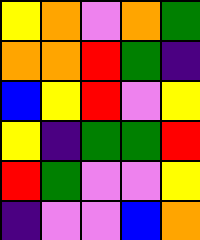[["yellow", "orange", "violet", "orange", "green"], ["orange", "orange", "red", "green", "indigo"], ["blue", "yellow", "red", "violet", "yellow"], ["yellow", "indigo", "green", "green", "red"], ["red", "green", "violet", "violet", "yellow"], ["indigo", "violet", "violet", "blue", "orange"]]